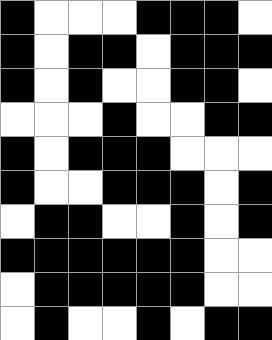[["black", "white", "white", "white", "black", "black", "black", "white"], ["black", "white", "black", "black", "white", "black", "black", "black"], ["black", "white", "black", "white", "white", "black", "black", "white"], ["white", "white", "white", "black", "white", "white", "black", "black"], ["black", "white", "black", "black", "black", "white", "white", "white"], ["black", "white", "white", "black", "black", "black", "white", "black"], ["white", "black", "black", "white", "white", "black", "white", "black"], ["black", "black", "black", "black", "black", "black", "white", "white"], ["white", "black", "black", "black", "black", "black", "white", "white"], ["white", "black", "white", "white", "black", "white", "black", "black"]]